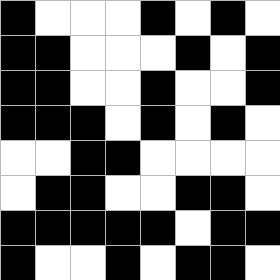[["black", "white", "white", "white", "black", "white", "black", "white"], ["black", "black", "white", "white", "white", "black", "white", "black"], ["black", "black", "white", "white", "black", "white", "white", "black"], ["black", "black", "black", "white", "black", "white", "black", "white"], ["white", "white", "black", "black", "white", "white", "white", "white"], ["white", "black", "black", "white", "white", "black", "black", "white"], ["black", "black", "black", "black", "black", "white", "black", "black"], ["black", "white", "white", "black", "white", "black", "black", "white"]]